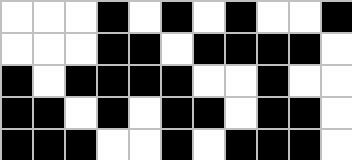[["white", "white", "white", "black", "white", "black", "white", "black", "white", "white", "black"], ["white", "white", "white", "black", "black", "white", "black", "black", "black", "black", "white"], ["black", "white", "black", "black", "black", "black", "white", "white", "black", "white", "white"], ["black", "black", "white", "black", "white", "black", "black", "white", "black", "black", "white"], ["black", "black", "black", "white", "white", "black", "white", "black", "black", "black", "white"]]